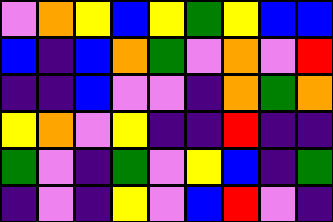[["violet", "orange", "yellow", "blue", "yellow", "green", "yellow", "blue", "blue"], ["blue", "indigo", "blue", "orange", "green", "violet", "orange", "violet", "red"], ["indigo", "indigo", "blue", "violet", "violet", "indigo", "orange", "green", "orange"], ["yellow", "orange", "violet", "yellow", "indigo", "indigo", "red", "indigo", "indigo"], ["green", "violet", "indigo", "green", "violet", "yellow", "blue", "indigo", "green"], ["indigo", "violet", "indigo", "yellow", "violet", "blue", "red", "violet", "indigo"]]